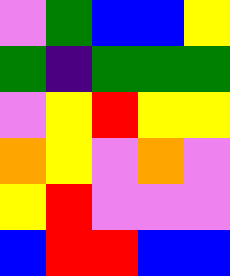[["violet", "green", "blue", "blue", "yellow"], ["green", "indigo", "green", "green", "green"], ["violet", "yellow", "red", "yellow", "yellow"], ["orange", "yellow", "violet", "orange", "violet"], ["yellow", "red", "violet", "violet", "violet"], ["blue", "red", "red", "blue", "blue"]]